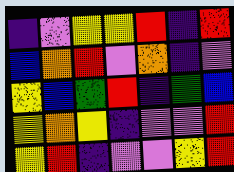[["indigo", "violet", "yellow", "yellow", "red", "indigo", "red"], ["blue", "orange", "red", "violet", "orange", "indigo", "violet"], ["yellow", "blue", "green", "red", "indigo", "green", "blue"], ["yellow", "orange", "yellow", "indigo", "violet", "violet", "red"], ["yellow", "red", "indigo", "violet", "violet", "yellow", "red"]]